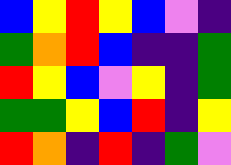[["blue", "yellow", "red", "yellow", "blue", "violet", "indigo"], ["green", "orange", "red", "blue", "indigo", "indigo", "green"], ["red", "yellow", "blue", "violet", "yellow", "indigo", "green"], ["green", "green", "yellow", "blue", "red", "indigo", "yellow"], ["red", "orange", "indigo", "red", "indigo", "green", "violet"]]